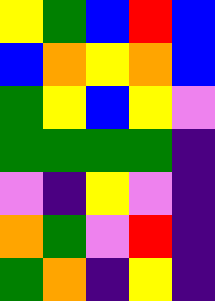[["yellow", "green", "blue", "red", "blue"], ["blue", "orange", "yellow", "orange", "blue"], ["green", "yellow", "blue", "yellow", "violet"], ["green", "green", "green", "green", "indigo"], ["violet", "indigo", "yellow", "violet", "indigo"], ["orange", "green", "violet", "red", "indigo"], ["green", "orange", "indigo", "yellow", "indigo"]]